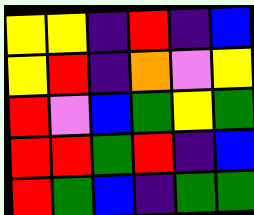[["yellow", "yellow", "indigo", "red", "indigo", "blue"], ["yellow", "red", "indigo", "orange", "violet", "yellow"], ["red", "violet", "blue", "green", "yellow", "green"], ["red", "red", "green", "red", "indigo", "blue"], ["red", "green", "blue", "indigo", "green", "green"]]